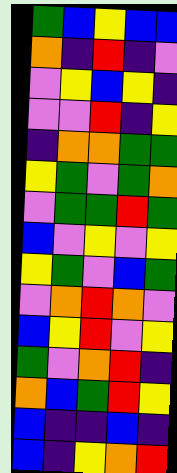[["green", "blue", "yellow", "blue", "blue"], ["orange", "indigo", "red", "indigo", "violet"], ["violet", "yellow", "blue", "yellow", "indigo"], ["violet", "violet", "red", "indigo", "yellow"], ["indigo", "orange", "orange", "green", "green"], ["yellow", "green", "violet", "green", "orange"], ["violet", "green", "green", "red", "green"], ["blue", "violet", "yellow", "violet", "yellow"], ["yellow", "green", "violet", "blue", "green"], ["violet", "orange", "red", "orange", "violet"], ["blue", "yellow", "red", "violet", "yellow"], ["green", "violet", "orange", "red", "indigo"], ["orange", "blue", "green", "red", "yellow"], ["blue", "indigo", "indigo", "blue", "indigo"], ["blue", "indigo", "yellow", "orange", "red"]]